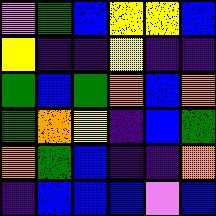[["violet", "green", "blue", "yellow", "yellow", "blue"], ["yellow", "indigo", "indigo", "yellow", "indigo", "indigo"], ["green", "blue", "green", "orange", "blue", "orange"], ["green", "orange", "yellow", "indigo", "blue", "green"], ["orange", "green", "blue", "indigo", "indigo", "orange"], ["indigo", "blue", "blue", "blue", "violet", "blue"]]